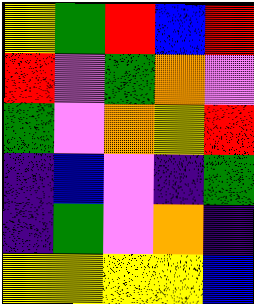[["yellow", "green", "red", "blue", "red"], ["red", "violet", "green", "orange", "violet"], ["green", "violet", "orange", "yellow", "red"], ["indigo", "blue", "violet", "indigo", "green"], ["indigo", "green", "violet", "orange", "indigo"], ["yellow", "yellow", "yellow", "yellow", "blue"]]